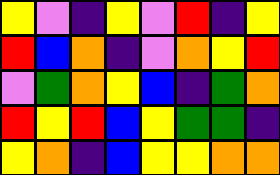[["yellow", "violet", "indigo", "yellow", "violet", "red", "indigo", "yellow"], ["red", "blue", "orange", "indigo", "violet", "orange", "yellow", "red"], ["violet", "green", "orange", "yellow", "blue", "indigo", "green", "orange"], ["red", "yellow", "red", "blue", "yellow", "green", "green", "indigo"], ["yellow", "orange", "indigo", "blue", "yellow", "yellow", "orange", "orange"]]